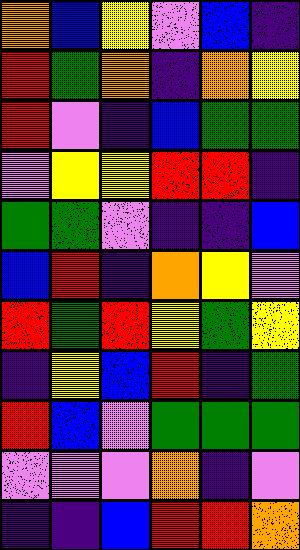[["orange", "blue", "yellow", "violet", "blue", "indigo"], ["red", "green", "orange", "indigo", "orange", "yellow"], ["red", "violet", "indigo", "blue", "green", "green"], ["violet", "yellow", "yellow", "red", "red", "indigo"], ["green", "green", "violet", "indigo", "indigo", "blue"], ["blue", "red", "indigo", "orange", "yellow", "violet"], ["red", "green", "red", "yellow", "green", "yellow"], ["indigo", "yellow", "blue", "red", "indigo", "green"], ["red", "blue", "violet", "green", "green", "green"], ["violet", "violet", "violet", "orange", "indigo", "violet"], ["indigo", "indigo", "blue", "red", "red", "orange"]]